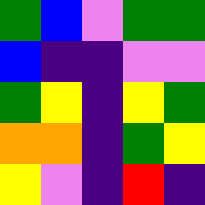[["green", "blue", "violet", "green", "green"], ["blue", "indigo", "indigo", "violet", "violet"], ["green", "yellow", "indigo", "yellow", "green"], ["orange", "orange", "indigo", "green", "yellow"], ["yellow", "violet", "indigo", "red", "indigo"]]